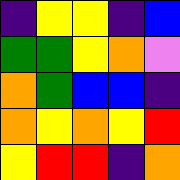[["indigo", "yellow", "yellow", "indigo", "blue"], ["green", "green", "yellow", "orange", "violet"], ["orange", "green", "blue", "blue", "indigo"], ["orange", "yellow", "orange", "yellow", "red"], ["yellow", "red", "red", "indigo", "orange"]]